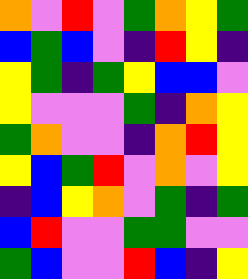[["orange", "violet", "red", "violet", "green", "orange", "yellow", "green"], ["blue", "green", "blue", "violet", "indigo", "red", "yellow", "indigo"], ["yellow", "green", "indigo", "green", "yellow", "blue", "blue", "violet"], ["yellow", "violet", "violet", "violet", "green", "indigo", "orange", "yellow"], ["green", "orange", "violet", "violet", "indigo", "orange", "red", "yellow"], ["yellow", "blue", "green", "red", "violet", "orange", "violet", "yellow"], ["indigo", "blue", "yellow", "orange", "violet", "green", "indigo", "green"], ["blue", "red", "violet", "violet", "green", "green", "violet", "violet"], ["green", "blue", "violet", "violet", "red", "blue", "indigo", "yellow"]]